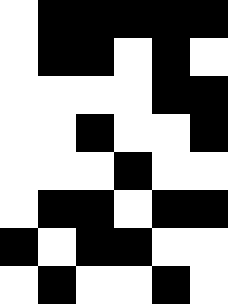[["white", "black", "black", "black", "black", "black"], ["white", "black", "black", "white", "black", "white"], ["white", "white", "white", "white", "black", "black"], ["white", "white", "black", "white", "white", "black"], ["white", "white", "white", "black", "white", "white"], ["white", "black", "black", "white", "black", "black"], ["black", "white", "black", "black", "white", "white"], ["white", "black", "white", "white", "black", "white"]]